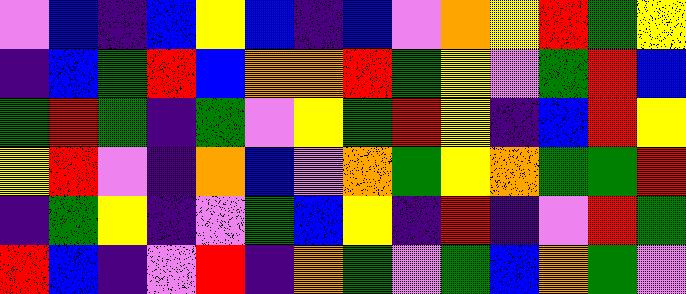[["violet", "blue", "indigo", "blue", "yellow", "blue", "indigo", "blue", "violet", "orange", "yellow", "red", "green", "yellow"], ["indigo", "blue", "green", "red", "blue", "orange", "orange", "red", "green", "yellow", "violet", "green", "red", "blue"], ["green", "red", "green", "indigo", "green", "violet", "yellow", "green", "red", "yellow", "indigo", "blue", "red", "yellow"], ["yellow", "red", "violet", "indigo", "orange", "blue", "violet", "orange", "green", "yellow", "orange", "green", "green", "red"], ["indigo", "green", "yellow", "indigo", "violet", "green", "blue", "yellow", "indigo", "red", "indigo", "violet", "red", "green"], ["red", "blue", "indigo", "violet", "red", "indigo", "orange", "green", "violet", "green", "blue", "orange", "green", "violet"]]